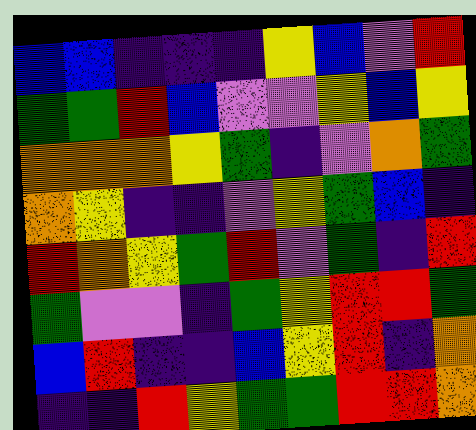[["blue", "blue", "indigo", "indigo", "indigo", "yellow", "blue", "violet", "red"], ["green", "green", "red", "blue", "violet", "violet", "yellow", "blue", "yellow"], ["orange", "orange", "orange", "yellow", "green", "indigo", "violet", "orange", "green"], ["orange", "yellow", "indigo", "indigo", "violet", "yellow", "green", "blue", "indigo"], ["red", "orange", "yellow", "green", "red", "violet", "green", "indigo", "red"], ["green", "violet", "violet", "indigo", "green", "yellow", "red", "red", "green"], ["blue", "red", "indigo", "indigo", "blue", "yellow", "red", "indigo", "orange"], ["indigo", "indigo", "red", "yellow", "green", "green", "red", "red", "orange"]]